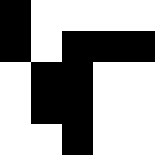[["black", "white", "white", "white", "white"], ["black", "white", "black", "black", "black"], ["white", "black", "black", "white", "white"], ["white", "black", "black", "white", "white"], ["white", "white", "black", "white", "white"]]